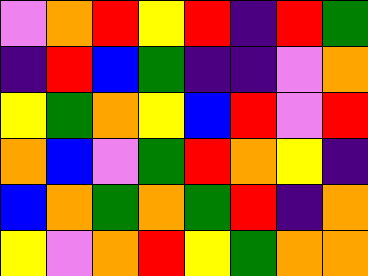[["violet", "orange", "red", "yellow", "red", "indigo", "red", "green"], ["indigo", "red", "blue", "green", "indigo", "indigo", "violet", "orange"], ["yellow", "green", "orange", "yellow", "blue", "red", "violet", "red"], ["orange", "blue", "violet", "green", "red", "orange", "yellow", "indigo"], ["blue", "orange", "green", "orange", "green", "red", "indigo", "orange"], ["yellow", "violet", "orange", "red", "yellow", "green", "orange", "orange"]]